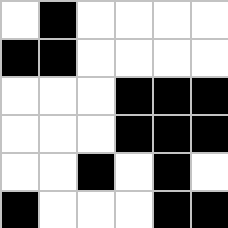[["white", "black", "white", "white", "white", "white"], ["black", "black", "white", "white", "white", "white"], ["white", "white", "white", "black", "black", "black"], ["white", "white", "white", "black", "black", "black"], ["white", "white", "black", "white", "black", "white"], ["black", "white", "white", "white", "black", "black"]]